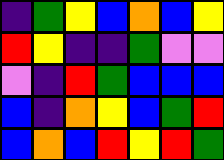[["indigo", "green", "yellow", "blue", "orange", "blue", "yellow"], ["red", "yellow", "indigo", "indigo", "green", "violet", "violet"], ["violet", "indigo", "red", "green", "blue", "blue", "blue"], ["blue", "indigo", "orange", "yellow", "blue", "green", "red"], ["blue", "orange", "blue", "red", "yellow", "red", "green"]]